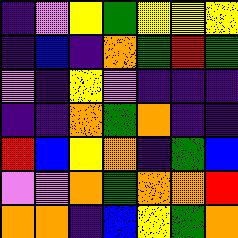[["indigo", "violet", "yellow", "green", "yellow", "yellow", "yellow"], ["indigo", "blue", "indigo", "orange", "green", "red", "green"], ["violet", "indigo", "yellow", "violet", "indigo", "indigo", "indigo"], ["indigo", "indigo", "orange", "green", "orange", "indigo", "indigo"], ["red", "blue", "yellow", "orange", "indigo", "green", "blue"], ["violet", "violet", "orange", "green", "orange", "orange", "red"], ["orange", "orange", "indigo", "blue", "yellow", "green", "orange"]]